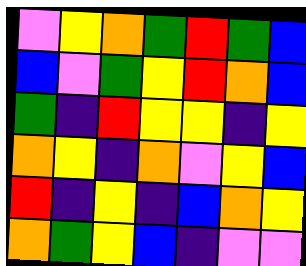[["violet", "yellow", "orange", "green", "red", "green", "blue"], ["blue", "violet", "green", "yellow", "red", "orange", "blue"], ["green", "indigo", "red", "yellow", "yellow", "indigo", "yellow"], ["orange", "yellow", "indigo", "orange", "violet", "yellow", "blue"], ["red", "indigo", "yellow", "indigo", "blue", "orange", "yellow"], ["orange", "green", "yellow", "blue", "indigo", "violet", "violet"]]